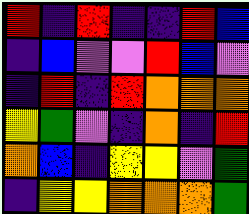[["red", "indigo", "red", "indigo", "indigo", "red", "blue"], ["indigo", "blue", "violet", "violet", "red", "blue", "violet"], ["indigo", "red", "indigo", "red", "orange", "orange", "orange"], ["yellow", "green", "violet", "indigo", "orange", "indigo", "red"], ["orange", "blue", "indigo", "yellow", "yellow", "violet", "green"], ["indigo", "yellow", "yellow", "orange", "orange", "orange", "green"]]